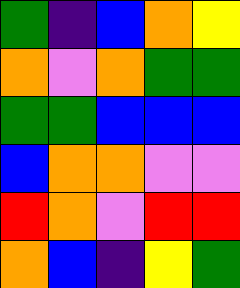[["green", "indigo", "blue", "orange", "yellow"], ["orange", "violet", "orange", "green", "green"], ["green", "green", "blue", "blue", "blue"], ["blue", "orange", "orange", "violet", "violet"], ["red", "orange", "violet", "red", "red"], ["orange", "blue", "indigo", "yellow", "green"]]